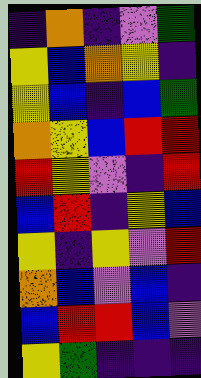[["indigo", "orange", "indigo", "violet", "green"], ["yellow", "blue", "orange", "yellow", "indigo"], ["yellow", "blue", "indigo", "blue", "green"], ["orange", "yellow", "blue", "red", "red"], ["red", "yellow", "violet", "indigo", "red"], ["blue", "red", "indigo", "yellow", "blue"], ["yellow", "indigo", "yellow", "violet", "red"], ["orange", "blue", "violet", "blue", "indigo"], ["blue", "red", "red", "blue", "violet"], ["yellow", "green", "indigo", "indigo", "indigo"]]